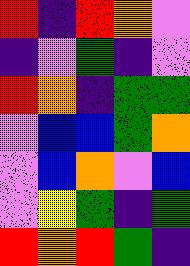[["red", "indigo", "red", "orange", "violet"], ["indigo", "violet", "green", "indigo", "violet"], ["red", "orange", "indigo", "green", "green"], ["violet", "blue", "blue", "green", "orange"], ["violet", "blue", "orange", "violet", "blue"], ["violet", "yellow", "green", "indigo", "green"], ["red", "orange", "red", "green", "indigo"]]